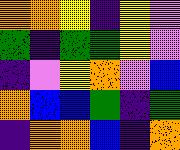[["orange", "orange", "yellow", "indigo", "yellow", "violet"], ["green", "indigo", "green", "green", "yellow", "violet"], ["indigo", "violet", "yellow", "orange", "violet", "blue"], ["orange", "blue", "blue", "green", "indigo", "green"], ["indigo", "orange", "orange", "blue", "indigo", "orange"]]